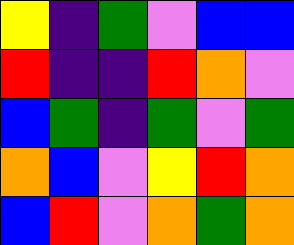[["yellow", "indigo", "green", "violet", "blue", "blue"], ["red", "indigo", "indigo", "red", "orange", "violet"], ["blue", "green", "indigo", "green", "violet", "green"], ["orange", "blue", "violet", "yellow", "red", "orange"], ["blue", "red", "violet", "orange", "green", "orange"]]